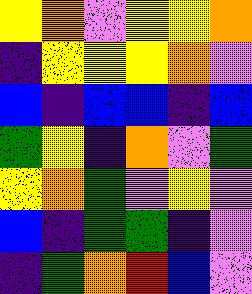[["yellow", "orange", "violet", "yellow", "yellow", "orange"], ["indigo", "yellow", "yellow", "yellow", "orange", "violet"], ["blue", "indigo", "blue", "blue", "indigo", "blue"], ["green", "yellow", "indigo", "orange", "violet", "green"], ["yellow", "orange", "green", "violet", "yellow", "violet"], ["blue", "indigo", "green", "green", "indigo", "violet"], ["indigo", "green", "orange", "red", "blue", "violet"]]